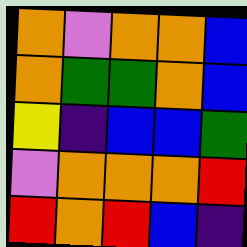[["orange", "violet", "orange", "orange", "blue"], ["orange", "green", "green", "orange", "blue"], ["yellow", "indigo", "blue", "blue", "green"], ["violet", "orange", "orange", "orange", "red"], ["red", "orange", "red", "blue", "indigo"]]